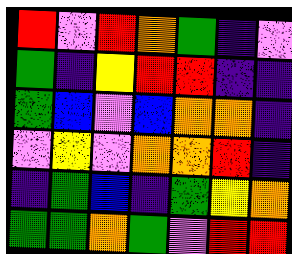[["red", "violet", "red", "orange", "green", "indigo", "violet"], ["green", "indigo", "yellow", "red", "red", "indigo", "indigo"], ["green", "blue", "violet", "blue", "orange", "orange", "indigo"], ["violet", "yellow", "violet", "orange", "orange", "red", "indigo"], ["indigo", "green", "blue", "indigo", "green", "yellow", "orange"], ["green", "green", "orange", "green", "violet", "red", "red"]]